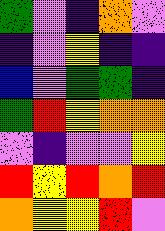[["green", "violet", "indigo", "orange", "violet"], ["indigo", "violet", "yellow", "indigo", "indigo"], ["blue", "violet", "green", "green", "indigo"], ["green", "red", "yellow", "orange", "orange"], ["violet", "indigo", "violet", "violet", "yellow"], ["red", "yellow", "red", "orange", "red"], ["orange", "yellow", "yellow", "red", "violet"]]